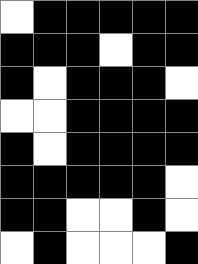[["white", "black", "black", "black", "black", "black"], ["black", "black", "black", "white", "black", "black"], ["black", "white", "black", "black", "black", "white"], ["white", "white", "black", "black", "black", "black"], ["black", "white", "black", "black", "black", "black"], ["black", "black", "black", "black", "black", "white"], ["black", "black", "white", "white", "black", "white"], ["white", "black", "white", "white", "white", "black"]]